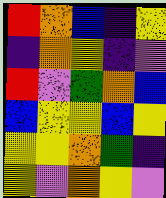[["red", "orange", "blue", "indigo", "yellow"], ["indigo", "orange", "yellow", "indigo", "violet"], ["red", "violet", "green", "orange", "blue"], ["blue", "yellow", "yellow", "blue", "yellow"], ["yellow", "yellow", "orange", "green", "indigo"], ["yellow", "violet", "orange", "yellow", "violet"]]